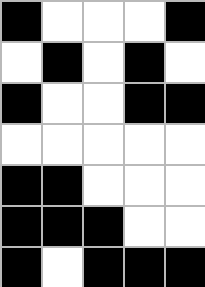[["black", "white", "white", "white", "black"], ["white", "black", "white", "black", "white"], ["black", "white", "white", "black", "black"], ["white", "white", "white", "white", "white"], ["black", "black", "white", "white", "white"], ["black", "black", "black", "white", "white"], ["black", "white", "black", "black", "black"]]